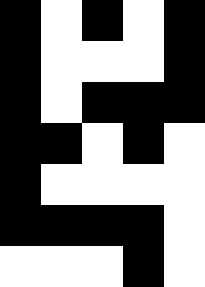[["black", "white", "black", "white", "black"], ["black", "white", "white", "white", "black"], ["black", "white", "black", "black", "black"], ["black", "black", "white", "black", "white"], ["black", "white", "white", "white", "white"], ["black", "black", "black", "black", "white"], ["white", "white", "white", "black", "white"]]